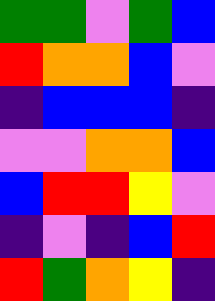[["green", "green", "violet", "green", "blue"], ["red", "orange", "orange", "blue", "violet"], ["indigo", "blue", "blue", "blue", "indigo"], ["violet", "violet", "orange", "orange", "blue"], ["blue", "red", "red", "yellow", "violet"], ["indigo", "violet", "indigo", "blue", "red"], ["red", "green", "orange", "yellow", "indigo"]]